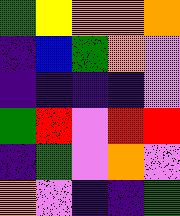[["green", "yellow", "orange", "orange", "orange"], ["indigo", "blue", "green", "orange", "violet"], ["indigo", "indigo", "indigo", "indigo", "violet"], ["green", "red", "violet", "red", "red"], ["indigo", "green", "violet", "orange", "violet"], ["orange", "violet", "indigo", "indigo", "green"]]